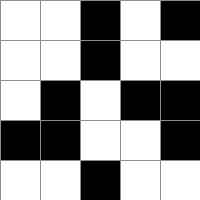[["white", "white", "black", "white", "black"], ["white", "white", "black", "white", "white"], ["white", "black", "white", "black", "black"], ["black", "black", "white", "white", "black"], ["white", "white", "black", "white", "white"]]